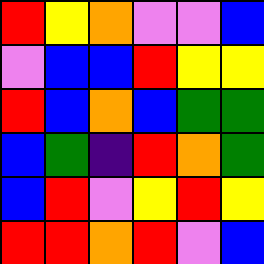[["red", "yellow", "orange", "violet", "violet", "blue"], ["violet", "blue", "blue", "red", "yellow", "yellow"], ["red", "blue", "orange", "blue", "green", "green"], ["blue", "green", "indigo", "red", "orange", "green"], ["blue", "red", "violet", "yellow", "red", "yellow"], ["red", "red", "orange", "red", "violet", "blue"]]